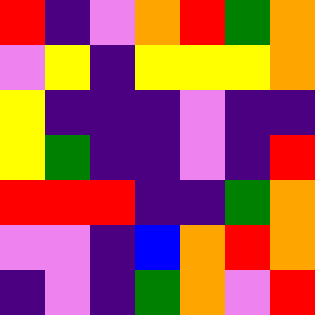[["red", "indigo", "violet", "orange", "red", "green", "orange"], ["violet", "yellow", "indigo", "yellow", "yellow", "yellow", "orange"], ["yellow", "indigo", "indigo", "indigo", "violet", "indigo", "indigo"], ["yellow", "green", "indigo", "indigo", "violet", "indigo", "red"], ["red", "red", "red", "indigo", "indigo", "green", "orange"], ["violet", "violet", "indigo", "blue", "orange", "red", "orange"], ["indigo", "violet", "indigo", "green", "orange", "violet", "red"]]